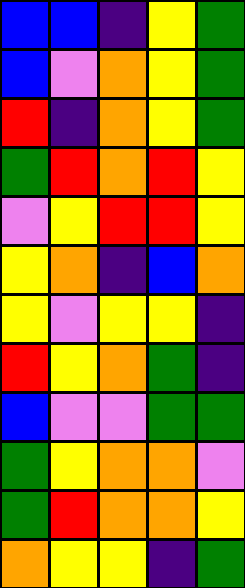[["blue", "blue", "indigo", "yellow", "green"], ["blue", "violet", "orange", "yellow", "green"], ["red", "indigo", "orange", "yellow", "green"], ["green", "red", "orange", "red", "yellow"], ["violet", "yellow", "red", "red", "yellow"], ["yellow", "orange", "indigo", "blue", "orange"], ["yellow", "violet", "yellow", "yellow", "indigo"], ["red", "yellow", "orange", "green", "indigo"], ["blue", "violet", "violet", "green", "green"], ["green", "yellow", "orange", "orange", "violet"], ["green", "red", "orange", "orange", "yellow"], ["orange", "yellow", "yellow", "indigo", "green"]]